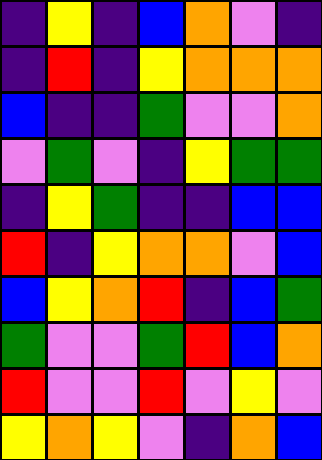[["indigo", "yellow", "indigo", "blue", "orange", "violet", "indigo"], ["indigo", "red", "indigo", "yellow", "orange", "orange", "orange"], ["blue", "indigo", "indigo", "green", "violet", "violet", "orange"], ["violet", "green", "violet", "indigo", "yellow", "green", "green"], ["indigo", "yellow", "green", "indigo", "indigo", "blue", "blue"], ["red", "indigo", "yellow", "orange", "orange", "violet", "blue"], ["blue", "yellow", "orange", "red", "indigo", "blue", "green"], ["green", "violet", "violet", "green", "red", "blue", "orange"], ["red", "violet", "violet", "red", "violet", "yellow", "violet"], ["yellow", "orange", "yellow", "violet", "indigo", "orange", "blue"]]